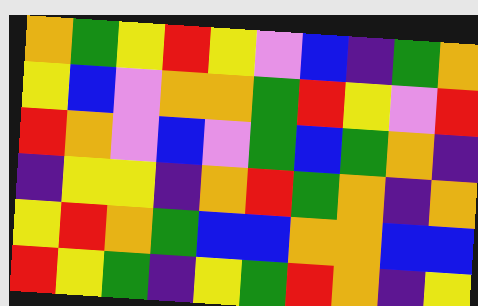[["orange", "green", "yellow", "red", "yellow", "violet", "blue", "indigo", "green", "orange"], ["yellow", "blue", "violet", "orange", "orange", "green", "red", "yellow", "violet", "red"], ["red", "orange", "violet", "blue", "violet", "green", "blue", "green", "orange", "indigo"], ["indigo", "yellow", "yellow", "indigo", "orange", "red", "green", "orange", "indigo", "orange"], ["yellow", "red", "orange", "green", "blue", "blue", "orange", "orange", "blue", "blue"], ["red", "yellow", "green", "indigo", "yellow", "green", "red", "orange", "indigo", "yellow"]]